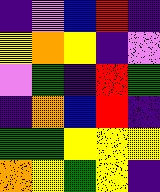[["indigo", "violet", "blue", "red", "indigo"], ["yellow", "orange", "yellow", "indigo", "violet"], ["violet", "green", "indigo", "red", "green"], ["indigo", "orange", "blue", "red", "indigo"], ["green", "green", "yellow", "yellow", "yellow"], ["orange", "yellow", "green", "yellow", "indigo"]]